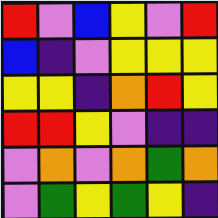[["red", "violet", "blue", "yellow", "violet", "red"], ["blue", "indigo", "violet", "yellow", "yellow", "yellow"], ["yellow", "yellow", "indigo", "orange", "red", "yellow"], ["red", "red", "yellow", "violet", "indigo", "indigo"], ["violet", "orange", "violet", "orange", "green", "orange"], ["violet", "green", "yellow", "green", "yellow", "indigo"]]